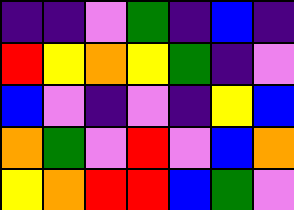[["indigo", "indigo", "violet", "green", "indigo", "blue", "indigo"], ["red", "yellow", "orange", "yellow", "green", "indigo", "violet"], ["blue", "violet", "indigo", "violet", "indigo", "yellow", "blue"], ["orange", "green", "violet", "red", "violet", "blue", "orange"], ["yellow", "orange", "red", "red", "blue", "green", "violet"]]